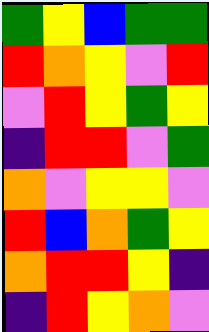[["green", "yellow", "blue", "green", "green"], ["red", "orange", "yellow", "violet", "red"], ["violet", "red", "yellow", "green", "yellow"], ["indigo", "red", "red", "violet", "green"], ["orange", "violet", "yellow", "yellow", "violet"], ["red", "blue", "orange", "green", "yellow"], ["orange", "red", "red", "yellow", "indigo"], ["indigo", "red", "yellow", "orange", "violet"]]